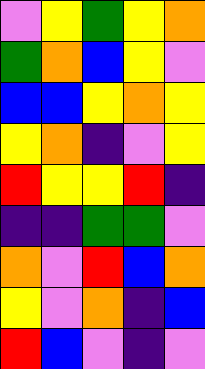[["violet", "yellow", "green", "yellow", "orange"], ["green", "orange", "blue", "yellow", "violet"], ["blue", "blue", "yellow", "orange", "yellow"], ["yellow", "orange", "indigo", "violet", "yellow"], ["red", "yellow", "yellow", "red", "indigo"], ["indigo", "indigo", "green", "green", "violet"], ["orange", "violet", "red", "blue", "orange"], ["yellow", "violet", "orange", "indigo", "blue"], ["red", "blue", "violet", "indigo", "violet"]]